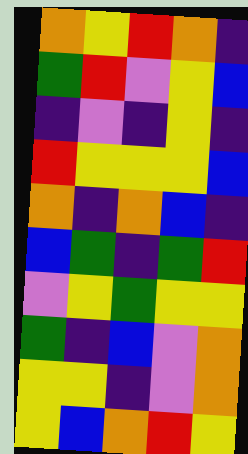[["orange", "yellow", "red", "orange", "indigo"], ["green", "red", "violet", "yellow", "blue"], ["indigo", "violet", "indigo", "yellow", "indigo"], ["red", "yellow", "yellow", "yellow", "blue"], ["orange", "indigo", "orange", "blue", "indigo"], ["blue", "green", "indigo", "green", "red"], ["violet", "yellow", "green", "yellow", "yellow"], ["green", "indigo", "blue", "violet", "orange"], ["yellow", "yellow", "indigo", "violet", "orange"], ["yellow", "blue", "orange", "red", "yellow"]]